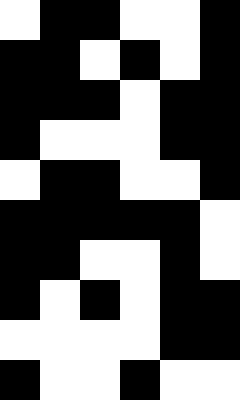[["white", "black", "black", "white", "white", "black"], ["black", "black", "white", "black", "white", "black"], ["black", "black", "black", "white", "black", "black"], ["black", "white", "white", "white", "black", "black"], ["white", "black", "black", "white", "white", "black"], ["black", "black", "black", "black", "black", "white"], ["black", "black", "white", "white", "black", "white"], ["black", "white", "black", "white", "black", "black"], ["white", "white", "white", "white", "black", "black"], ["black", "white", "white", "black", "white", "white"]]